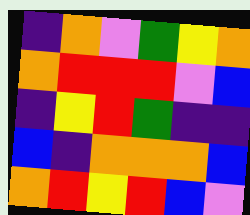[["indigo", "orange", "violet", "green", "yellow", "orange"], ["orange", "red", "red", "red", "violet", "blue"], ["indigo", "yellow", "red", "green", "indigo", "indigo"], ["blue", "indigo", "orange", "orange", "orange", "blue"], ["orange", "red", "yellow", "red", "blue", "violet"]]